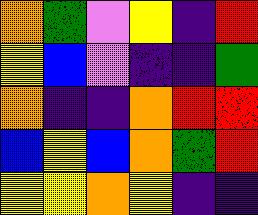[["orange", "green", "violet", "yellow", "indigo", "red"], ["yellow", "blue", "violet", "indigo", "indigo", "green"], ["orange", "indigo", "indigo", "orange", "red", "red"], ["blue", "yellow", "blue", "orange", "green", "red"], ["yellow", "yellow", "orange", "yellow", "indigo", "indigo"]]